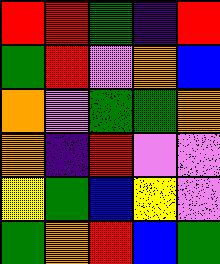[["red", "red", "green", "indigo", "red"], ["green", "red", "violet", "orange", "blue"], ["orange", "violet", "green", "green", "orange"], ["orange", "indigo", "red", "violet", "violet"], ["yellow", "green", "blue", "yellow", "violet"], ["green", "orange", "red", "blue", "green"]]